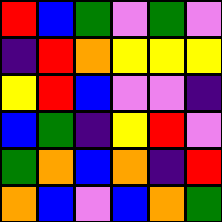[["red", "blue", "green", "violet", "green", "violet"], ["indigo", "red", "orange", "yellow", "yellow", "yellow"], ["yellow", "red", "blue", "violet", "violet", "indigo"], ["blue", "green", "indigo", "yellow", "red", "violet"], ["green", "orange", "blue", "orange", "indigo", "red"], ["orange", "blue", "violet", "blue", "orange", "green"]]